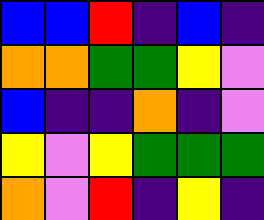[["blue", "blue", "red", "indigo", "blue", "indigo"], ["orange", "orange", "green", "green", "yellow", "violet"], ["blue", "indigo", "indigo", "orange", "indigo", "violet"], ["yellow", "violet", "yellow", "green", "green", "green"], ["orange", "violet", "red", "indigo", "yellow", "indigo"]]